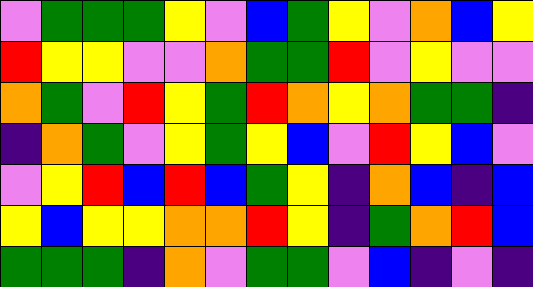[["violet", "green", "green", "green", "yellow", "violet", "blue", "green", "yellow", "violet", "orange", "blue", "yellow"], ["red", "yellow", "yellow", "violet", "violet", "orange", "green", "green", "red", "violet", "yellow", "violet", "violet"], ["orange", "green", "violet", "red", "yellow", "green", "red", "orange", "yellow", "orange", "green", "green", "indigo"], ["indigo", "orange", "green", "violet", "yellow", "green", "yellow", "blue", "violet", "red", "yellow", "blue", "violet"], ["violet", "yellow", "red", "blue", "red", "blue", "green", "yellow", "indigo", "orange", "blue", "indigo", "blue"], ["yellow", "blue", "yellow", "yellow", "orange", "orange", "red", "yellow", "indigo", "green", "orange", "red", "blue"], ["green", "green", "green", "indigo", "orange", "violet", "green", "green", "violet", "blue", "indigo", "violet", "indigo"]]